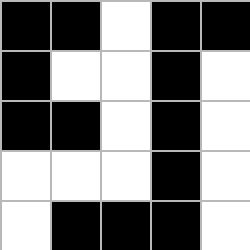[["black", "black", "white", "black", "black"], ["black", "white", "white", "black", "white"], ["black", "black", "white", "black", "white"], ["white", "white", "white", "black", "white"], ["white", "black", "black", "black", "white"]]